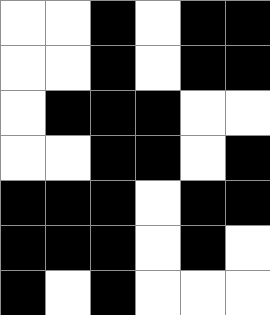[["white", "white", "black", "white", "black", "black"], ["white", "white", "black", "white", "black", "black"], ["white", "black", "black", "black", "white", "white"], ["white", "white", "black", "black", "white", "black"], ["black", "black", "black", "white", "black", "black"], ["black", "black", "black", "white", "black", "white"], ["black", "white", "black", "white", "white", "white"]]